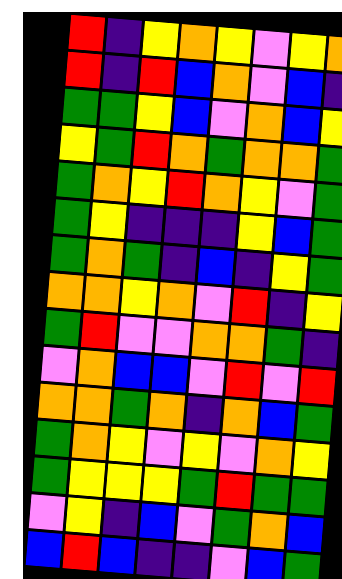[["red", "indigo", "yellow", "orange", "yellow", "violet", "yellow", "orange"], ["red", "indigo", "red", "blue", "orange", "violet", "blue", "indigo"], ["green", "green", "yellow", "blue", "violet", "orange", "blue", "yellow"], ["yellow", "green", "red", "orange", "green", "orange", "orange", "green"], ["green", "orange", "yellow", "red", "orange", "yellow", "violet", "green"], ["green", "yellow", "indigo", "indigo", "indigo", "yellow", "blue", "green"], ["green", "orange", "green", "indigo", "blue", "indigo", "yellow", "green"], ["orange", "orange", "yellow", "orange", "violet", "red", "indigo", "yellow"], ["green", "red", "violet", "violet", "orange", "orange", "green", "indigo"], ["violet", "orange", "blue", "blue", "violet", "red", "violet", "red"], ["orange", "orange", "green", "orange", "indigo", "orange", "blue", "green"], ["green", "orange", "yellow", "violet", "yellow", "violet", "orange", "yellow"], ["green", "yellow", "yellow", "yellow", "green", "red", "green", "green"], ["violet", "yellow", "indigo", "blue", "violet", "green", "orange", "blue"], ["blue", "red", "blue", "indigo", "indigo", "violet", "blue", "green"]]